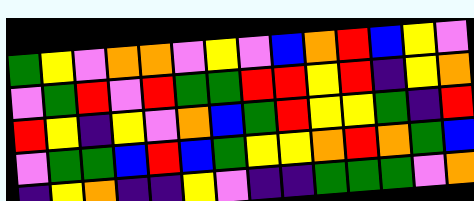[["green", "yellow", "violet", "orange", "orange", "violet", "yellow", "violet", "blue", "orange", "red", "blue", "yellow", "violet"], ["violet", "green", "red", "violet", "red", "green", "green", "red", "red", "yellow", "red", "indigo", "yellow", "orange"], ["red", "yellow", "indigo", "yellow", "violet", "orange", "blue", "green", "red", "yellow", "yellow", "green", "indigo", "red"], ["violet", "green", "green", "blue", "red", "blue", "green", "yellow", "yellow", "orange", "red", "orange", "green", "blue"], ["indigo", "yellow", "orange", "indigo", "indigo", "yellow", "violet", "indigo", "indigo", "green", "green", "green", "violet", "orange"]]